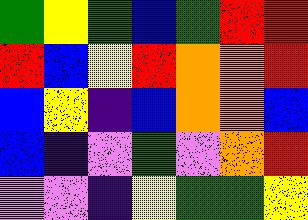[["green", "yellow", "green", "blue", "green", "red", "red"], ["red", "blue", "yellow", "red", "orange", "orange", "red"], ["blue", "yellow", "indigo", "blue", "orange", "orange", "blue"], ["blue", "indigo", "violet", "green", "violet", "orange", "red"], ["violet", "violet", "indigo", "yellow", "green", "green", "yellow"]]